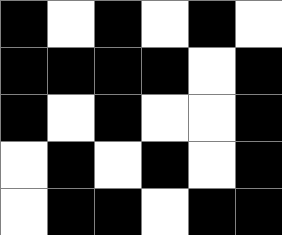[["black", "white", "black", "white", "black", "white"], ["black", "black", "black", "black", "white", "black"], ["black", "white", "black", "white", "white", "black"], ["white", "black", "white", "black", "white", "black"], ["white", "black", "black", "white", "black", "black"]]